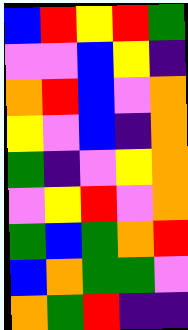[["blue", "red", "yellow", "red", "green"], ["violet", "violet", "blue", "yellow", "indigo"], ["orange", "red", "blue", "violet", "orange"], ["yellow", "violet", "blue", "indigo", "orange"], ["green", "indigo", "violet", "yellow", "orange"], ["violet", "yellow", "red", "violet", "orange"], ["green", "blue", "green", "orange", "red"], ["blue", "orange", "green", "green", "violet"], ["orange", "green", "red", "indigo", "indigo"]]